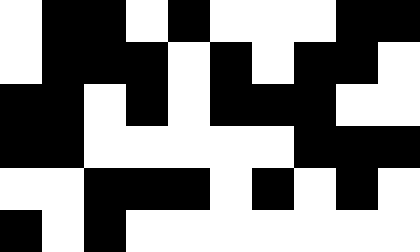[["white", "black", "black", "white", "black", "white", "white", "white", "black", "black"], ["white", "black", "black", "black", "white", "black", "white", "black", "black", "white"], ["black", "black", "white", "black", "white", "black", "black", "black", "white", "white"], ["black", "black", "white", "white", "white", "white", "white", "black", "black", "black"], ["white", "white", "black", "black", "black", "white", "black", "white", "black", "white"], ["black", "white", "black", "white", "white", "white", "white", "white", "white", "white"]]